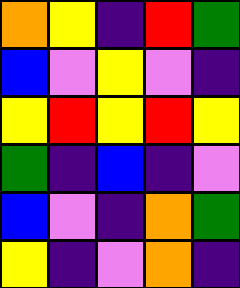[["orange", "yellow", "indigo", "red", "green"], ["blue", "violet", "yellow", "violet", "indigo"], ["yellow", "red", "yellow", "red", "yellow"], ["green", "indigo", "blue", "indigo", "violet"], ["blue", "violet", "indigo", "orange", "green"], ["yellow", "indigo", "violet", "orange", "indigo"]]